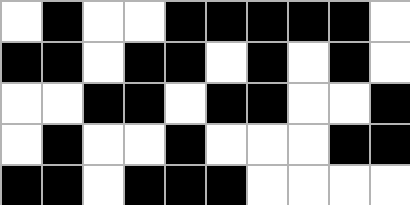[["white", "black", "white", "white", "black", "black", "black", "black", "black", "white"], ["black", "black", "white", "black", "black", "white", "black", "white", "black", "white"], ["white", "white", "black", "black", "white", "black", "black", "white", "white", "black"], ["white", "black", "white", "white", "black", "white", "white", "white", "black", "black"], ["black", "black", "white", "black", "black", "black", "white", "white", "white", "white"]]